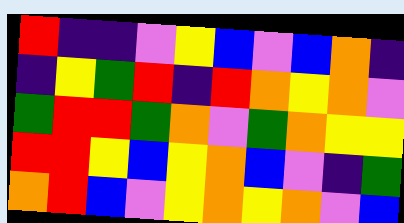[["red", "indigo", "indigo", "violet", "yellow", "blue", "violet", "blue", "orange", "indigo"], ["indigo", "yellow", "green", "red", "indigo", "red", "orange", "yellow", "orange", "violet"], ["green", "red", "red", "green", "orange", "violet", "green", "orange", "yellow", "yellow"], ["red", "red", "yellow", "blue", "yellow", "orange", "blue", "violet", "indigo", "green"], ["orange", "red", "blue", "violet", "yellow", "orange", "yellow", "orange", "violet", "blue"]]